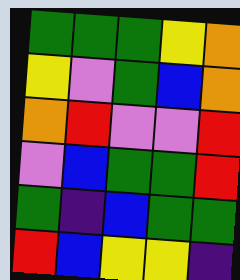[["green", "green", "green", "yellow", "orange"], ["yellow", "violet", "green", "blue", "orange"], ["orange", "red", "violet", "violet", "red"], ["violet", "blue", "green", "green", "red"], ["green", "indigo", "blue", "green", "green"], ["red", "blue", "yellow", "yellow", "indigo"]]